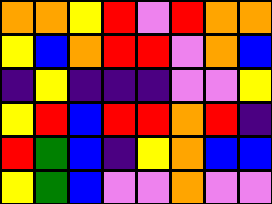[["orange", "orange", "yellow", "red", "violet", "red", "orange", "orange"], ["yellow", "blue", "orange", "red", "red", "violet", "orange", "blue"], ["indigo", "yellow", "indigo", "indigo", "indigo", "violet", "violet", "yellow"], ["yellow", "red", "blue", "red", "red", "orange", "red", "indigo"], ["red", "green", "blue", "indigo", "yellow", "orange", "blue", "blue"], ["yellow", "green", "blue", "violet", "violet", "orange", "violet", "violet"]]